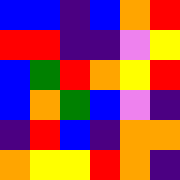[["blue", "blue", "indigo", "blue", "orange", "red"], ["red", "red", "indigo", "indigo", "violet", "yellow"], ["blue", "green", "red", "orange", "yellow", "red"], ["blue", "orange", "green", "blue", "violet", "indigo"], ["indigo", "red", "blue", "indigo", "orange", "orange"], ["orange", "yellow", "yellow", "red", "orange", "indigo"]]